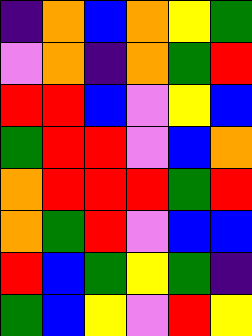[["indigo", "orange", "blue", "orange", "yellow", "green"], ["violet", "orange", "indigo", "orange", "green", "red"], ["red", "red", "blue", "violet", "yellow", "blue"], ["green", "red", "red", "violet", "blue", "orange"], ["orange", "red", "red", "red", "green", "red"], ["orange", "green", "red", "violet", "blue", "blue"], ["red", "blue", "green", "yellow", "green", "indigo"], ["green", "blue", "yellow", "violet", "red", "yellow"]]